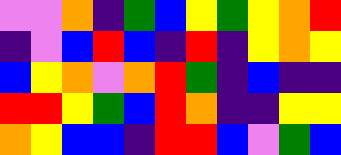[["violet", "violet", "orange", "indigo", "green", "blue", "yellow", "green", "yellow", "orange", "red"], ["indigo", "violet", "blue", "red", "blue", "indigo", "red", "indigo", "yellow", "orange", "yellow"], ["blue", "yellow", "orange", "violet", "orange", "red", "green", "indigo", "blue", "indigo", "indigo"], ["red", "red", "yellow", "green", "blue", "red", "orange", "indigo", "indigo", "yellow", "yellow"], ["orange", "yellow", "blue", "blue", "indigo", "red", "red", "blue", "violet", "green", "blue"]]